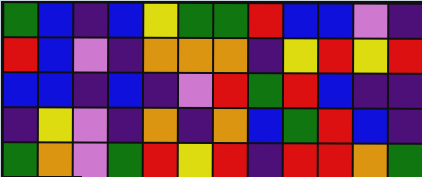[["green", "blue", "indigo", "blue", "yellow", "green", "green", "red", "blue", "blue", "violet", "indigo"], ["red", "blue", "violet", "indigo", "orange", "orange", "orange", "indigo", "yellow", "red", "yellow", "red"], ["blue", "blue", "indigo", "blue", "indigo", "violet", "red", "green", "red", "blue", "indigo", "indigo"], ["indigo", "yellow", "violet", "indigo", "orange", "indigo", "orange", "blue", "green", "red", "blue", "indigo"], ["green", "orange", "violet", "green", "red", "yellow", "red", "indigo", "red", "red", "orange", "green"]]